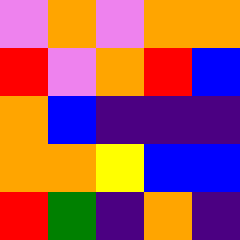[["violet", "orange", "violet", "orange", "orange"], ["red", "violet", "orange", "red", "blue"], ["orange", "blue", "indigo", "indigo", "indigo"], ["orange", "orange", "yellow", "blue", "blue"], ["red", "green", "indigo", "orange", "indigo"]]